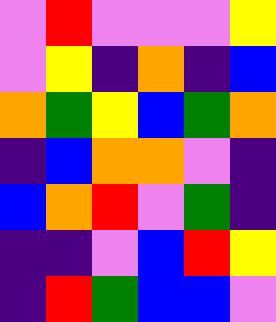[["violet", "red", "violet", "violet", "violet", "yellow"], ["violet", "yellow", "indigo", "orange", "indigo", "blue"], ["orange", "green", "yellow", "blue", "green", "orange"], ["indigo", "blue", "orange", "orange", "violet", "indigo"], ["blue", "orange", "red", "violet", "green", "indigo"], ["indigo", "indigo", "violet", "blue", "red", "yellow"], ["indigo", "red", "green", "blue", "blue", "violet"]]